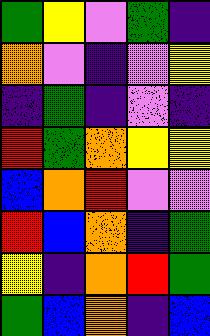[["green", "yellow", "violet", "green", "indigo"], ["orange", "violet", "indigo", "violet", "yellow"], ["indigo", "green", "indigo", "violet", "indigo"], ["red", "green", "orange", "yellow", "yellow"], ["blue", "orange", "red", "violet", "violet"], ["red", "blue", "orange", "indigo", "green"], ["yellow", "indigo", "orange", "red", "green"], ["green", "blue", "orange", "indigo", "blue"]]